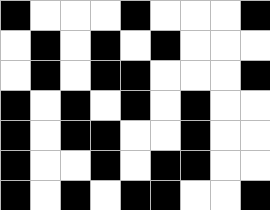[["black", "white", "white", "white", "black", "white", "white", "white", "black"], ["white", "black", "white", "black", "white", "black", "white", "white", "white"], ["white", "black", "white", "black", "black", "white", "white", "white", "black"], ["black", "white", "black", "white", "black", "white", "black", "white", "white"], ["black", "white", "black", "black", "white", "white", "black", "white", "white"], ["black", "white", "white", "black", "white", "black", "black", "white", "white"], ["black", "white", "black", "white", "black", "black", "white", "white", "black"]]